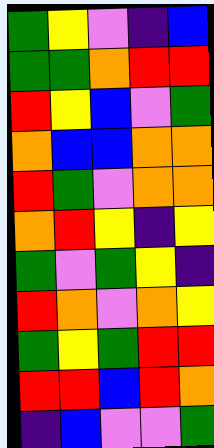[["green", "yellow", "violet", "indigo", "blue"], ["green", "green", "orange", "red", "red"], ["red", "yellow", "blue", "violet", "green"], ["orange", "blue", "blue", "orange", "orange"], ["red", "green", "violet", "orange", "orange"], ["orange", "red", "yellow", "indigo", "yellow"], ["green", "violet", "green", "yellow", "indigo"], ["red", "orange", "violet", "orange", "yellow"], ["green", "yellow", "green", "red", "red"], ["red", "red", "blue", "red", "orange"], ["indigo", "blue", "violet", "violet", "green"]]